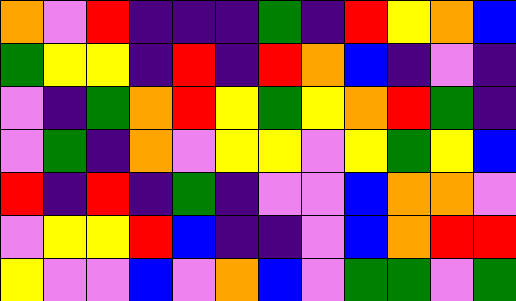[["orange", "violet", "red", "indigo", "indigo", "indigo", "green", "indigo", "red", "yellow", "orange", "blue"], ["green", "yellow", "yellow", "indigo", "red", "indigo", "red", "orange", "blue", "indigo", "violet", "indigo"], ["violet", "indigo", "green", "orange", "red", "yellow", "green", "yellow", "orange", "red", "green", "indigo"], ["violet", "green", "indigo", "orange", "violet", "yellow", "yellow", "violet", "yellow", "green", "yellow", "blue"], ["red", "indigo", "red", "indigo", "green", "indigo", "violet", "violet", "blue", "orange", "orange", "violet"], ["violet", "yellow", "yellow", "red", "blue", "indigo", "indigo", "violet", "blue", "orange", "red", "red"], ["yellow", "violet", "violet", "blue", "violet", "orange", "blue", "violet", "green", "green", "violet", "green"]]